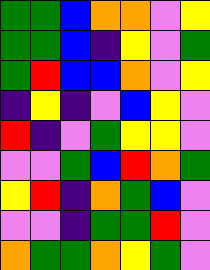[["green", "green", "blue", "orange", "orange", "violet", "yellow"], ["green", "green", "blue", "indigo", "yellow", "violet", "green"], ["green", "red", "blue", "blue", "orange", "violet", "yellow"], ["indigo", "yellow", "indigo", "violet", "blue", "yellow", "violet"], ["red", "indigo", "violet", "green", "yellow", "yellow", "violet"], ["violet", "violet", "green", "blue", "red", "orange", "green"], ["yellow", "red", "indigo", "orange", "green", "blue", "violet"], ["violet", "violet", "indigo", "green", "green", "red", "violet"], ["orange", "green", "green", "orange", "yellow", "green", "violet"]]